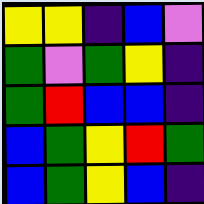[["yellow", "yellow", "indigo", "blue", "violet"], ["green", "violet", "green", "yellow", "indigo"], ["green", "red", "blue", "blue", "indigo"], ["blue", "green", "yellow", "red", "green"], ["blue", "green", "yellow", "blue", "indigo"]]